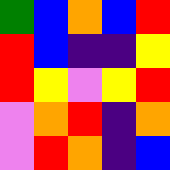[["green", "blue", "orange", "blue", "red"], ["red", "blue", "indigo", "indigo", "yellow"], ["red", "yellow", "violet", "yellow", "red"], ["violet", "orange", "red", "indigo", "orange"], ["violet", "red", "orange", "indigo", "blue"]]